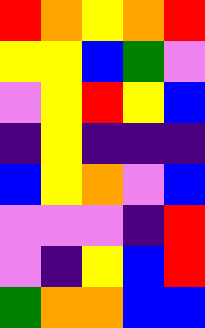[["red", "orange", "yellow", "orange", "red"], ["yellow", "yellow", "blue", "green", "violet"], ["violet", "yellow", "red", "yellow", "blue"], ["indigo", "yellow", "indigo", "indigo", "indigo"], ["blue", "yellow", "orange", "violet", "blue"], ["violet", "violet", "violet", "indigo", "red"], ["violet", "indigo", "yellow", "blue", "red"], ["green", "orange", "orange", "blue", "blue"]]